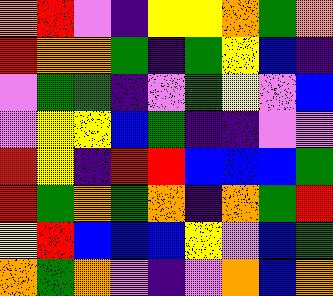[["orange", "red", "violet", "indigo", "yellow", "yellow", "orange", "green", "orange"], ["red", "orange", "orange", "green", "indigo", "green", "yellow", "blue", "indigo"], ["violet", "green", "green", "indigo", "violet", "green", "yellow", "violet", "blue"], ["violet", "yellow", "yellow", "blue", "green", "indigo", "indigo", "violet", "violet"], ["red", "yellow", "indigo", "red", "red", "blue", "blue", "blue", "green"], ["red", "green", "orange", "green", "orange", "indigo", "orange", "green", "red"], ["yellow", "red", "blue", "blue", "blue", "yellow", "violet", "blue", "green"], ["orange", "green", "orange", "violet", "indigo", "violet", "orange", "blue", "orange"]]